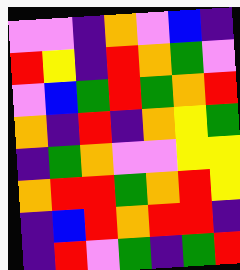[["violet", "violet", "indigo", "orange", "violet", "blue", "indigo"], ["red", "yellow", "indigo", "red", "orange", "green", "violet"], ["violet", "blue", "green", "red", "green", "orange", "red"], ["orange", "indigo", "red", "indigo", "orange", "yellow", "green"], ["indigo", "green", "orange", "violet", "violet", "yellow", "yellow"], ["orange", "red", "red", "green", "orange", "red", "yellow"], ["indigo", "blue", "red", "orange", "red", "red", "indigo"], ["indigo", "red", "violet", "green", "indigo", "green", "red"]]